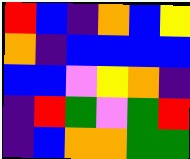[["red", "blue", "indigo", "orange", "blue", "yellow"], ["orange", "indigo", "blue", "blue", "blue", "blue"], ["blue", "blue", "violet", "yellow", "orange", "indigo"], ["indigo", "red", "green", "violet", "green", "red"], ["indigo", "blue", "orange", "orange", "green", "green"]]